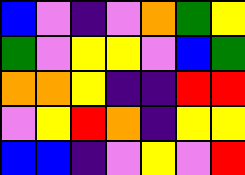[["blue", "violet", "indigo", "violet", "orange", "green", "yellow"], ["green", "violet", "yellow", "yellow", "violet", "blue", "green"], ["orange", "orange", "yellow", "indigo", "indigo", "red", "red"], ["violet", "yellow", "red", "orange", "indigo", "yellow", "yellow"], ["blue", "blue", "indigo", "violet", "yellow", "violet", "red"]]